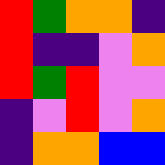[["red", "green", "orange", "orange", "indigo"], ["red", "indigo", "indigo", "violet", "orange"], ["red", "green", "red", "violet", "violet"], ["indigo", "violet", "red", "violet", "orange"], ["indigo", "orange", "orange", "blue", "blue"]]